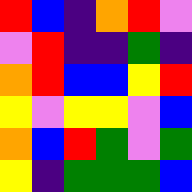[["red", "blue", "indigo", "orange", "red", "violet"], ["violet", "red", "indigo", "indigo", "green", "indigo"], ["orange", "red", "blue", "blue", "yellow", "red"], ["yellow", "violet", "yellow", "yellow", "violet", "blue"], ["orange", "blue", "red", "green", "violet", "green"], ["yellow", "indigo", "green", "green", "green", "blue"]]